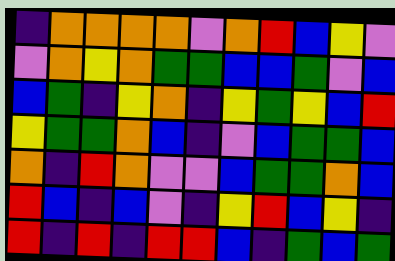[["indigo", "orange", "orange", "orange", "orange", "violet", "orange", "red", "blue", "yellow", "violet"], ["violet", "orange", "yellow", "orange", "green", "green", "blue", "blue", "green", "violet", "blue"], ["blue", "green", "indigo", "yellow", "orange", "indigo", "yellow", "green", "yellow", "blue", "red"], ["yellow", "green", "green", "orange", "blue", "indigo", "violet", "blue", "green", "green", "blue"], ["orange", "indigo", "red", "orange", "violet", "violet", "blue", "green", "green", "orange", "blue"], ["red", "blue", "indigo", "blue", "violet", "indigo", "yellow", "red", "blue", "yellow", "indigo"], ["red", "indigo", "red", "indigo", "red", "red", "blue", "indigo", "green", "blue", "green"]]